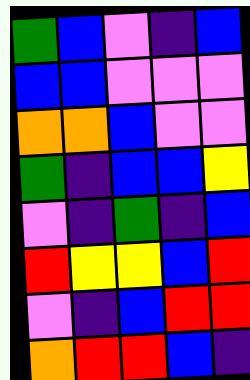[["green", "blue", "violet", "indigo", "blue"], ["blue", "blue", "violet", "violet", "violet"], ["orange", "orange", "blue", "violet", "violet"], ["green", "indigo", "blue", "blue", "yellow"], ["violet", "indigo", "green", "indigo", "blue"], ["red", "yellow", "yellow", "blue", "red"], ["violet", "indigo", "blue", "red", "red"], ["orange", "red", "red", "blue", "indigo"]]